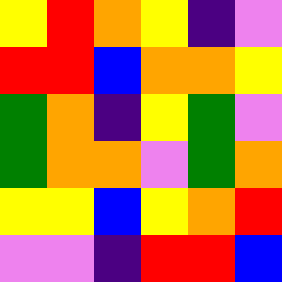[["yellow", "red", "orange", "yellow", "indigo", "violet"], ["red", "red", "blue", "orange", "orange", "yellow"], ["green", "orange", "indigo", "yellow", "green", "violet"], ["green", "orange", "orange", "violet", "green", "orange"], ["yellow", "yellow", "blue", "yellow", "orange", "red"], ["violet", "violet", "indigo", "red", "red", "blue"]]